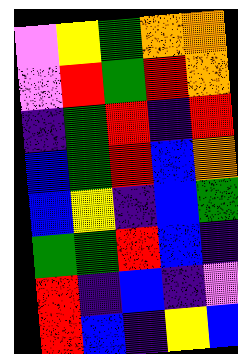[["violet", "yellow", "green", "orange", "orange"], ["violet", "red", "green", "red", "orange"], ["indigo", "green", "red", "indigo", "red"], ["blue", "green", "red", "blue", "orange"], ["blue", "yellow", "indigo", "blue", "green"], ["green", "green", "red", "blue", "indigo"], ["red", "indigo", "blue", "indigo", "violet"], ["red", "blue", "indigo", "yellow", "blue"]]